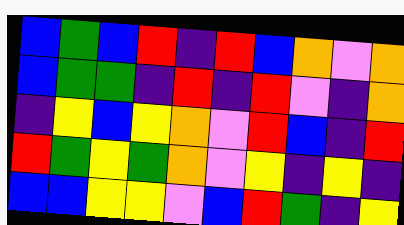[["blue", "green", "blue", "red", "indigo", "red", "blue", "orange", "violet", "orange"], ["blue", "green", "green", "indigo", "red", "indigo", "red", "violet", "indigo", "orange"], ["indigo", "yellow", "blue", "yellow", "orange", "violet", "red", "blue", "indigo", "red"], ["red", "green", "yellow", "green", "orange", "violet", "yellow", "indigo", "yellow", "indigo"], ["blue", "blue", "yellow", "yellow", "violet", "blue", "red", "green", "indigo", "yellow"]]